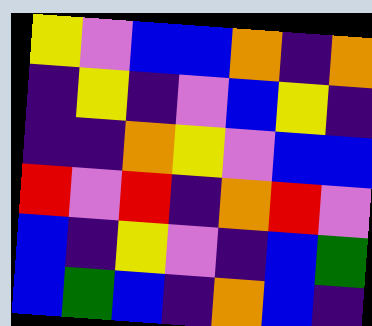[["yellow", "violet", "blue", "blue", "orange", "indigo", "orange"], ["indigo", "yellow", "indigo", "violet", "blue", "yellow", "indigo"], ["indigo", "indigo", "orange", "yellow", "violet", "blue", "blue"], ["red", "violet", "red", "indigo", "orange", "red", "violet"], ["blue", "indigo", "yellow", "violet", "indigo", "blue", "green"], ["blue", "green", "blue", "indigo", "orange", "blue", "indigo"]]